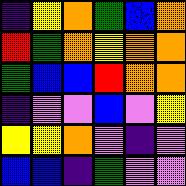[["indigo", "yellow", "orange", "green", "blue", "orange"], ["red", "green", "orange", "yellow", "orange", "orange"], ["green", "blue", "blue", "red", "orange", "orange"], ["indigo", "violet", "violet", "blue", "violet", "yellow"], ["yellow", "yellow", "orange", "violet", "indigo", "violet"], ["blue", "blue", "indigo", "green", "violet", "violet"]]